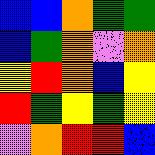[["blue", "blue", "orange", "green", "green"], ["blue", "green", "orange", "violet", "orange"], ["yellow", "red", "orange", "blue", "yellow"], ["red", "green", "yellow", "green", "yellow"], ["violet", "orange", "red", "red", "blue"]]